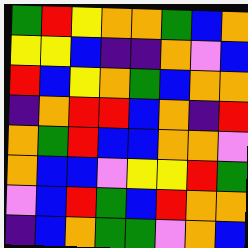[["green", "red", "yellow", "orange", "orange", "green", "blue", "orange"], ["yellow", "yellow", "blue", "indigo", "indigo", "orange", "violet", "blue"], ["red", "blue", "yellow", "orange", "green", "blue", "orange", "orange"], ["indigo", "orange", "red", "red", "blue", "orange", "indigo", "red"], ["orange", "green", "red", "blue", "blue", "orange", "orange", "violet"], ["orange", "blue", "blue", "violet", "yellow", "yellow", "red", "green"], ["violet", "blue", "red", "green", "blue", "red", "orange", "orange"], ["indigo", "blue", "orange", "green", "green", "violet", "orange", "blue"]]